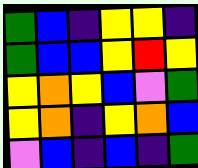[["green", "blue", "indigo", "yellow", "yellow", "indigo"], ["green", "blue", "blue", "yellow", "red", "yellow"], ["yellow", "orange", "yellow", "blue", "violet", "green"], ["yellow", "orange", "indigo", "yellow", "orange", "blue"], ["violet", "blue", "indigo", "blue", "indigo", "green"]]